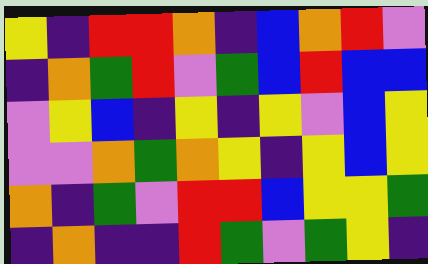[["yellow", "indigo", "red", "red", "orange", "indigo", "blue", "orange", "red", "violet"], ["indigo", "orange", "green", "red", "violet", "green", "blue", "red", "blue", "blue"], ["violet", "yellow", "blue", "indigo", "yellow", "indigo", "yellow", "violet", "blue", "yellow"], ["violet", "violet", "orange", "green", "orange", "yellow", "indigo", "yellow", "blue", "yellow"], ["orange", "indigo", "green", "violet", "red", "red", "blue", "yellow", "yellow", "green"], ["indigo", "orange", "indigo", "indigo", "red", "green", "violet", "green", "yellow", "indigo"]]